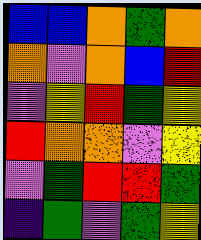[["blue", "blue", "orange", "green", "orange"], ["orange", "violet", "orange", "blue", "red"], ["violet", "yellow", "red", "green", "yellow"], ["red", "orange", "orange", "violet", "yellow"], ["violet", "green", "red", "red", "green"], ["indigo", "green", "violet", "green", "yellow"]]